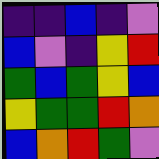[["indigo", "indigo", "blue", "indigo", "violet"], ["blue", "violet", "indigo", "yellow", "red"], ["green", "blue", "green", "yellow", "blue"], ["yellow", "green", "green", "red", "orange"], ["blue", "orange", "red", "green", "violet"]]